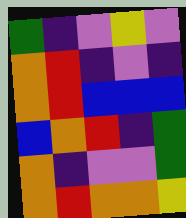[["green", "indigo", "violet", "yellow", "violet"], ["orange", "red", "indigo", "violet", "indigo"], ["orange", "red", "blue", "blue", "blue"], ["blue", "orange", "red", "indigo", "green"], ["orange", "indigo", "violet", "violet", "green"], ["orange", "red", "orange", "orange", "yellow"]]